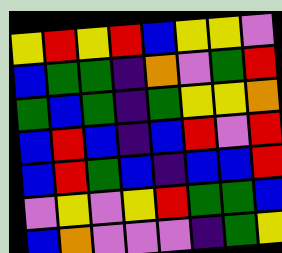[["yellow", "red", "yellow", "red", "blue", "yellow", "yellow", "violet"], ["blue", "green", "green", "indigo", "orange", "violet", "green", "red"], ["green", "blue", "green", "indigo", "green", "yellow", "yellow", "orange"], ["blue", "red", "blue", "indigo", "blue", "red", "violet", "red"], ["blue", "red", "green", "blue", "indigo", "blue", "blue", "red"], ["violet", "yellow", "violet", "yellow", "red", "green", "green", "blue"], ["blue", "orange", "violet", "violet", "violet", "indigo", "green", "yellow"]]